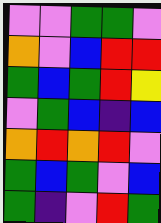[["violet", "violet", "green", "green", "violet"], ["orange", "violet", "blue", "red", "red"], ["green", "blue", "green", "red", "yellow"], ["violet", "green", "blue", "indigo", "blue"], ["orange", "red", "orange", "red", "violet"], ["green", "blue", "green", "violet", "blue"], ["green", "indigo", "violet", "red", "green"]]